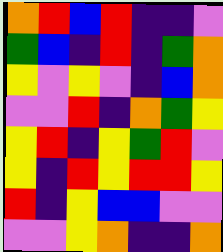[["orange", "red", "blue", "red", "indigo", "indigo", "violet"], ["green", "blue", "indigo", "red", "indigo", "green", "orange"], ["yellow", "violet", "yellow", "violet", "indigo", "blue", "orange"], ["violet", "violet", "red", "indigo", "orange", "green", "yellow"], ["yellow", "red", "indigo", "yellow", "green", "red", "violet"], ["yellow", "indigo", "red", "yellow", "red", "red", "yellow"], ["red", "indigo", "yellow", "blue", "blue", "violet", "violet"], ["violet", "violet", "yellow", "orange", "indigo", "indigo", "orange"]]